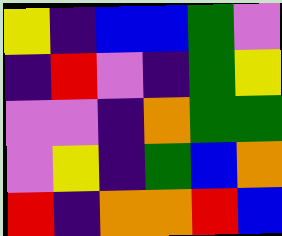[["yellow", "indigo", "blue", "blue", "green", "violet"], ["indigo", "red", "violet", "indigo", "green", "yellow"], ["violet", "violet", "indigo", "orange", "green", "green"], ["violet", "yellow", "indigo", "green", "blue", "orange"], ["red", "indigo", "orange", "orange", "red", "blue"]]